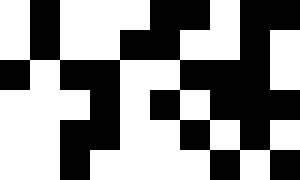[["white", "black", "white", "white", "white", "black", "black", "white", "black", "black"], ["white", "black", "white", "white", "black", "black", "white", "white", "black", "white"], ["black", "white", "black", "black", "white", "white", "black", "black", "black", "white"], ["white", "white", "white", "black", "white", "black", "white", "black", "black", "black"], ["white", "white", "black", "black", "white", "white", "black", "white", "black", "white"], ["white", "white", "black", "white", "white", "white", "white", "black", "white", "black"]]